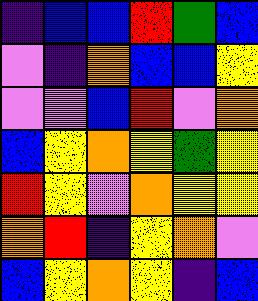[["indigo", "blue", "blue", "red", "green", "blue"], ["violet", "indigo", "orange", "blue", "blue", "yellow"], ["violet", "violet", "blue", "red", "violet", "orange"], ["blue", "yellow", "orange", "yellow", "green", "yellow"], ["red", "yellow", "violet", "orange", "yellow", "yellow"], ["orange", "red", "indigo", "yellow", "orange", "violet"], ["blue", "yellow", "orange", "yellow", "indigo", "blue"]]